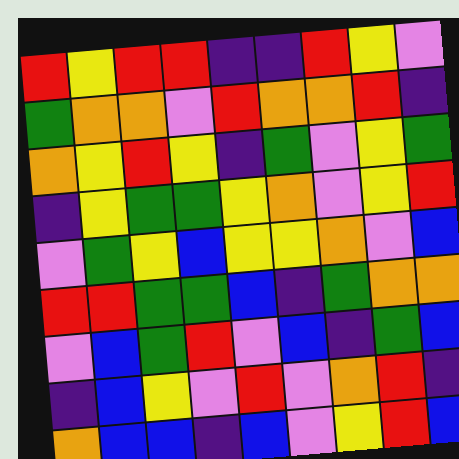[["red", "yellow", "red", "red", "indigo", "indigo", "red", "yellow", "violet"], ["green", "orange", "orange", "violet", "red", "orange", "orange", "red", "indigo"], ["orange", "yellow", "red", "yellow", "indigo", "green", "violet", "yellow", "green"], ["indigo", "yellow", "green", "green", "yellow", "orange", "violet", "yellow", "red"], ["violet", "green", "yellow", "blue", "yellow", "yellow", "orange", "violet", "blue"], ["red", "red", "green", "green", "blue", "indigo", "green", "orange", "orange"], ["violet", "blue", "green", "red", "violet", "blue", "indigo", "green", "blue"], ["indigo", "blue", "yellow", "violet", "red", "violet", "orange", "red", "indigo"], ["orange", "blue", "blue", "indigo", "blue", "violet", "yellow", "red", "blue"]]